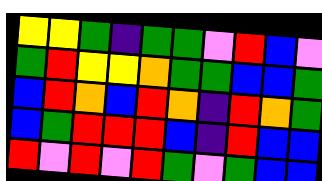[["yellow", "yellow", "green", "indigo", "green", "green", "violet", "red", "blue", "violet"], ["green", "red", "yellow", "yellow", "orange", "green", "green", "blue", "blue", "green"], ["blue", "red", "orange", "blue", "red", "orange", "indigo", "red", "orange", "green"], ["blue", "green", "red", "red", "red", "blue", "indigo", "red", "blue", "blue"], ["red", "violet", "red", "violet", "red", "green", "violet", "green", "blue", "blue"]]